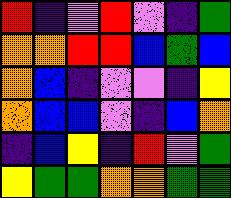[["red", "indigo", "violet", "red", "violet", "indigo", "green"], ["orange", "orange", "red", "red", "blue", "green", "blue"], ["orange", "blue", "indigo", "violet", "violet", "indigo", "yellow"], ["orange", "blue", "blue", "violet", "indigo", "blue", "orange"], ["indigo", "blue", "yellow", "indigo", "red", "violet", "green"], ["yellow", "green", "green", "orange", "orange", "green", "green"]]